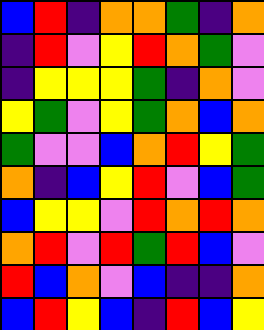[["blue", "red", "indigo", "orange", "orange", "green", "indigo", "orange"], ["indigo", "red", "violet", "yellow", "red", "orange", "green", "violet"], ["indigo", "yellow", "yellow", "yellow", "green", "indigo", "orange", "violet"], ["yellow", "green", "violet", "yellow", "green", "orange", "blue", "orange"], ["green", "violet", "violet", "blue", "orange", "red", "yellow", "green"], ["orange", "indigo", "blue", "yellow", "red", "violet", "blue", "green"], ["blue", "yellow", "yellow", "violet", "red", "orange", "red", "orange"], ["orange", "red", "violet", "red", "green", "red", "blue", "violet"], ["red", "blue", "orange", "violet", "blue", "indigo", "indigo", "orange"], ["blue", "red", "yellow", "blue", "indigo", "red", "blue", "yellow"]]